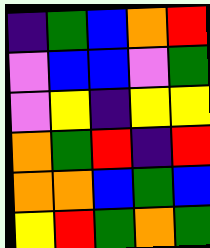[["indigo", "green", "blue", "orange", "red"], ["violet", "blue", "blue", "violet", "green"], ["violet", "yellow", "indigo", "yellow", "yellow"], ["orange", "green", "red", "indigo", "red"], ["orange", "orange", "blue", "green", "blue"], ["yellow", "red", "green", "orange", "green"]]